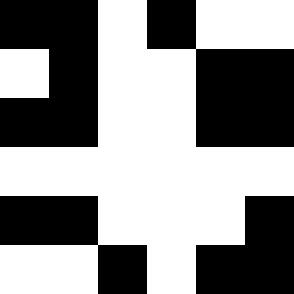[["black", "black", "white", "black", "white", "white"], ["white", "black", "white", "white", "black", "black"], ["black", "black", "white", "white", "black", "black"], ["white", "white", "white", "white", "white", "white"], ["black", "black", "white", "white", "white", "black"], ["white", "white", "black", "white", "black", "black"]]